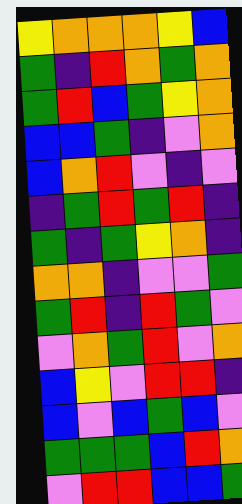[["yellow", "orange", "orange", "orange", "yellow", "blue"], ["green", "indigo", "red", "orange", "green", "orange"], ["green", "red", "blue", "green", "yellow", "orange"], ["blue", "blue", "green", "indigo", "violet", "orange"], ["blue", "orange", "red", "violet", "indigo", "violet"], ["indigo", "green", "red", "green", "red", "indigo"], ["green", "indigo", "green", "yellow", "orange", "indigo"], ["orange", "orange", "indigo", "violet", "violet", "green"], ["green", "red", "indigo", "red", "green", "violet"], ["violet", "orange", "green", "red", "violet", "orange"], ["blue", "yellow", "violet", "red", "red", "indigo"], ["blue", "violet", "blue", "green", "blue", "violet"], ["green", "green", "green", "blue", "red", "orange"], ["violet", "red", "red", "blue", "blue", "green"]]